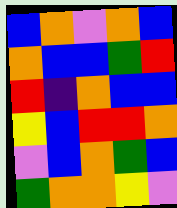[["blue", "orange", "violet", "orange", "blue"], ["orange", "blue", "blue", "green", "red"], ["red", "indigo", "orange", "blue", "blue"], ["yellow", "blue", "red", "red", "orange"], ["violet", "blue", "orange", "green", "blue"], ["green", "orange", "orange", "yellow", "violet"]]